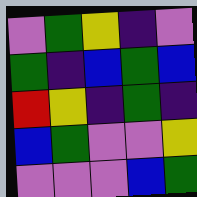[["violet", "green", "yellow", "indigo", "violet"], ["green", "indigo", "blue", "green", "blue"], ["red", "yellow", "indigo", "green", "indigo"], ["blue", "green", "violet", "violet", "yellow"], ["violet", "violet", "violet", "blue", "green"]]